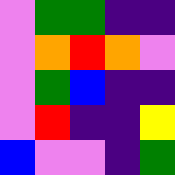[["violet", "green", "green", "indigo", "indigo"], ["violet", "orange", "red", "orange", "violet"], ["violet", "green", "blue", "indigo", "indigo"], ["violet", "red", "indigo", "indigo", "yellow"], ["blue", "violet", "violet", "indigo", "green"]]